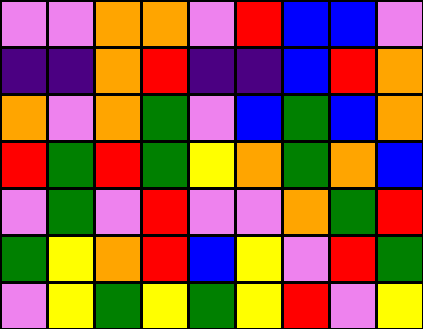[["violet", "violet", "orange", "orange", "violet", "red", "blue", "blue", "violet"], ["indigo", "indigo", "orange", "red", "indigo", "indigo", "blue", "red", "orange"], ["orange", "violet", "orange", "green", "violet", "blue", "green", "blue", "orange"], ["red", "green", "red", "green", "yellow", "orange", "green", "orange", "blue"], ["violet", "green", "violet", "red", "violet", "violet", "orange", "green", "red"], ["green", "yellow", "orange", "red", "blue", "yellow", "violet", "red", "green"], ["violet", "yellow", "green", "yellow", "green", "yellow", "red", "violet", "yellow"]]